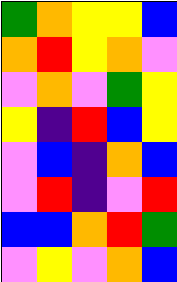[["green", "orange", "yellow", "yellow", "blue"], ["orange", "red", "yellow", "orange", "violet"], ["violet", "orange", "violet", "green", "yellow"], ["yellow", "indigo", "red", "blue", "yellow"], ["violet", "blue", "indigo", "orange", "blue"], ["violet", "red", "indigo", "violet", "red"], ["blue", "blue", "orange", "red", "green"], ["violet", "yellow", "violet", "orange", "blue"]]